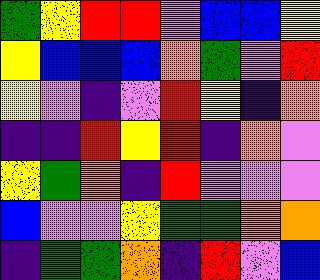[["green", "yellow", "red", "red", "violet", "blue", "blue", "yellow"], ["yellow", "blue", "blue", "blue", "orange", "green", "violet", "red"], ["yellow", "violet", "indigo", "violet", "red", "yellow", "indigo", "orange"], ["indigo", "indigo", "red", "yellow", "red", "indigo", "orange", "violet"], ["yellow", "green", "orange", "indigo", "red", "violet", "violet", "violet"], ["blue", "violet", "violet", "yellow", "green", "green", "orange", "orange"], ["indigo", "green", "green", "orange", "indigo", "red", "violet", "blue"]]